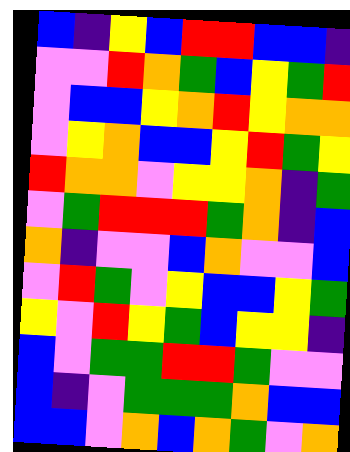[["blue", "indigo", "yellow", "blue", "red", "red", "blue", "blue", "indigo"], ["violet", "violet", "red", "orange", "green", "blue", "yellow", "green", "red"], ["violet", "blue", "blue", "yellow", "orange", "red", "yellow", "orange", "orange"], ["violet", "yellow", "orange", "blue", "blue", "yellow", "red", "green", "yellow"], ["red", "orange", "orange", "violet", "yellow", "yellow", "orange", "indigo", "green"], ["violet", "green", "red", "red", "red", "green", "orange", "indigo", "blue"], ["orange", "indigo", "violet", "violet", "blue", "orange", "violet", "violet", "blue"], ["violet", "red", "green", "violet", "yellow", "blue", "blue", "yellow", "green"], ["yellow", "violet", "red", "yellow", "green", "blue", "yellow", "yellow", "indigo"], ["blue", "violet", "green", "green", "red", "red", "green", "violet", "violet"], ["blue", "indigo", "violet", "green", "green", "green", "orange", "blue", "blue"], ["blue", "blue", "violet", "orange", "blue", "orange", "green", "violet", "orange"]]